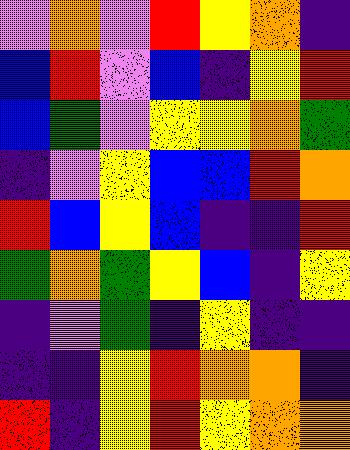[["violet", "orange", "violet", "red", "yellow", "orange", "indigo"], ["blue", "red", "violet", "blue", "indigo", "yellow", "red"], ["blue", "green", "violet", "yellow", "yellow", "orange", "green"], ["indigo", "violet", "yellow", "blue", "blue", "red", "orange"], ["red", "blue", "yellow", "blue", "indigo", "indigo", "red"], ["green", "orange", "green", "yellow", "blue", "indigo", "yellow"], ["indigo", "violet", "green", "indigo", "yellow", "indigo", "indigo"], ["indigo", "indigo", "yellow", "red", "orange", "orange", "indigo"], ["red", "indigo", "yellow", "red", "yellow", "orange", "orange"]]